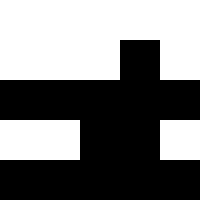[["white", "white", "white", "white", "white"], ["white", "white", "white", "black", "white"], ["black", "black", "black", "black", "black"], ["white", "white", "black", "black", "white"], ["black", "black", "black", "black", "black"]]